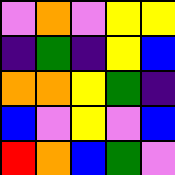[["violet", "orange", "violet", "yellow", "yellow"], ["indigo", "green", "indigo", "yellow", "blue"], ["orange", "orange", "yellow", "green", "indigo"], ["blue", "violet", "yellow", "violet", "blue"], ["red", "orange", "blue", "green", "violet"]]